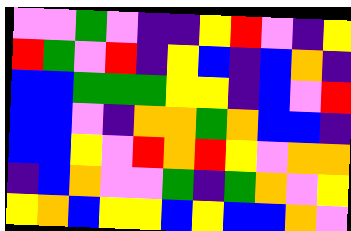[["violet", "violet", "green", "violet", "indigo", "indigo", "yellow", "red", "violet", "indigo", "yellow"], ["red", "green", "violet", "red", "indigo", "yellow", "blue", "indigo", "blue", "orange", "indigo"], ["blue", "blue", "green", "green", "green", "yellow", "yellow", "indigo", "blue", "violet", "red"], ["blue", "blue", "violet", "indigo", "orange", "orange", "green", "orange", "blue", "blue", "indigo"], ["blue", "blue", "yellow", "violet", "red", "orange", "red", "yellow", "violet", "orange", "orange"], ["indigo", "blue", "orange", "violet", "violet", "green", "indigo", "green", "orange", "violet", "yellow"], ["yellow", "orange", "blue", "yellow", "yellow", "blue", "yellow", "blue", "blue", "orange", "violet"]]